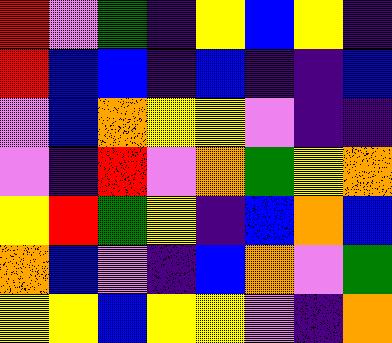[["red", "violet", "green", "indigo", "yellow", "blue", "yellow", "indigo"], ["red", "blue", "blue", "indigo", "blue", "indigo", "indigo", "blue"], ["violet", "blue", "orange", "yellow", "yellow", "violet", "indigo", "indigo"], ["violet", "indigo", "red", "violet", "orange", "green", "yellow", "orange"], ["yellow", "red", "green", "yellow", "indigo", "blue", "orange", "blue"], ["orange", "blue", "violet", "indigo", "blue", "orange", "violet", "green"], ["yellow", "yellow", "blue", "yellow", "yellow", "violet", "indigo", "orange"]]